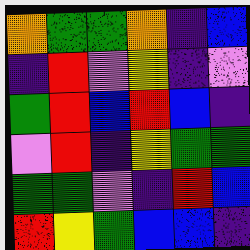[["orange", "green", "green", "orange", "indigo", "blue"], ["indigo", "red", "violet", "yellow", "indigo", "violet"], ["green", "red", "blue", "red", "blue", "indigo"], ["violet", "red", "indigo", "yellow", "green", "green"], ["green", "green", "violet", "indigo", "red", "blue"], ["red", "yellow", "green", "blue", "blue", "indigo"]]